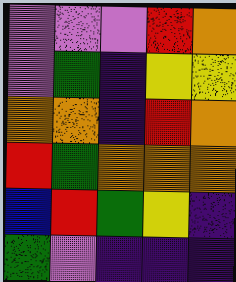[["violet", "violet", "violet", "red", "orange"], ["violet", "green", "indigo", "yellow", "yellow"], ["orange", "orange", "indigo", "red", "orange"], ["red", "green", "orange", "orange", "orange"], ["blue", "red", "green", "yellow", "indigo"], ["green", "violet", "indigo", "indigo", "indigo"]]